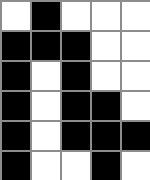[["white", "black", "white", "white", "white"], ["black", "black", "black", "white", "white"], ["black", "white", "black", "white", "white"], ["black", "white", "black", "black", "white"], ["black", "white", "black", "black", "black"], ["black", "white", "white", "black", "white"]]